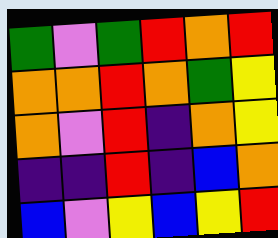[["green", "violet", "green", "red", "orange", "red"], ["orange", "orange", "red", "orange", "green", "yellow"], ["orange", "violet", "red", "indigo", "orange", "yellow"], ["indigo", "indigo", "red", "indigo", "blue", "orange"], ["blue", "violet", "yellow", "blue", "yellow", "red"]]